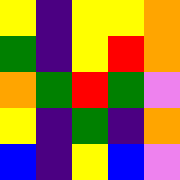[["yellow", "indigo", "yellow", "yellow", "orange"], ["green", "indigo", "yellow", "red", "orange"], ["orange", "green", "red", "green", "violet"], ["yellow", "indigo", "green", "indigo", "orange"], ["blue", "indigo", "yellow", "blue", "violet"]]